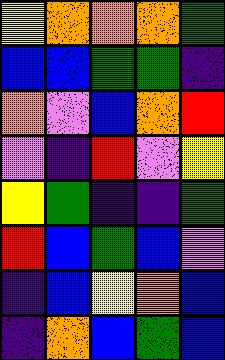[["yellow", "orange", "orange", "orange", "green"], ["blue", "blue", "green", "green", "indigo"], ["orange", "violet", "blue", "orange", "red"], ["violet", "indigo", "red", "violet", "yellow"], ["yellow", "green", "indigo", "indigo", "green"], ["red", "blue", "green", "blue", "violet"], ["indigo", "blue", "yellow", "orange", "blue"], ["indigo", "orange", "blue", "green", "blue"]]